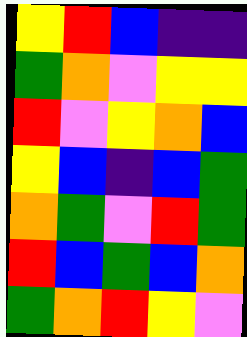[["yellow", "red", "blue", "indigo", "indigo"], ["green", "orange", "violet", "yellow", "yellow"], ["red", "violet", "yellow", "orange", "blue"], ["yellow", "blue", "indigo", "blue", "green"], ["orange", "green", "violet", "red", "green"], ["red", "blue", "green", "blue", "orange"], ["green", "orange", "red", "yellow", "violet"]]